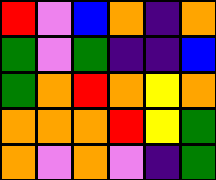[["red", "violet", "blue", "orange", "indigo", "orange"], ["green", "violet", "green", "indigo", "indigo", "blue"], ["green", "orange", "red", "orange", "yellow", "orange"], ["orange", "orange", "orange", "red", "yellow", "green"], ["orange", "violet", "orange", "violet", "indigo", "green"]]